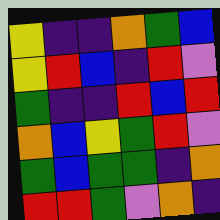[["yellow", "indigo", "indigo", "orange", "green", "blue"], ["yellow", "red", "blue", "indigo", "red", "violet"], ["green", "indigo", "indigo", "red", "blue", "red"], ["orange", "blue", "yellow", "green", "red", "violet"], ["green", "blue", "green", "green", "indigo", "orange"], ["red", "red", "green", "violet", "orange", "indigo"]]